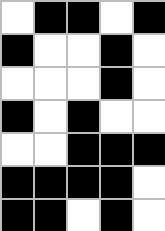[["white", "black", "black", "white", "black"], ["black", "white", "white", "black", "white"], ["white", "white", "white", "black", "white"], ["black", "white", "black", "white", "white"], ["white", "white", "black", "black", "black"], ["black", "black", "black", "black", "white"], ["black", "black", "white", "black", "white"]]